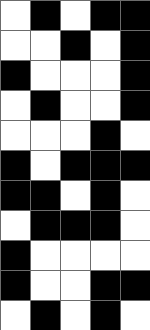[["white", "black", "white", "black", "black"], ["white", "white", "black", "white", "black"], ["black", "white", "white", "white", "black"], ["white", "black", "white", "white", "black"], ["white", "white", "white", "black", "white"], ["black", "white", "black", "black", "black"], ["black", "black", "white", "black", "white"], ["white", "black", "black", "black", "white"], ["black", "white", "white", "white", "white"], ["black", "white", "white", "black", "black"], ["white", "black", "white", "black", "white"]]